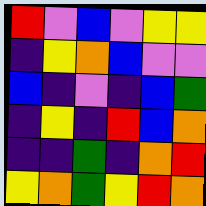[["red", "violet", "blue", "violet", "yellow", "yellow"], ["indigo", "yellow", "orange", "blue", "violet", "violet"], ["blue", "indigo", "violet", "indigo", "blue", "green"], ["indigo", "yellow", "indigo", "red", "blue", "orange"], ["indigo", "indigo", "green", "indigo", "orange", "red"], ["yellow", "orange", "green", "yellow", "red", "orange"]]